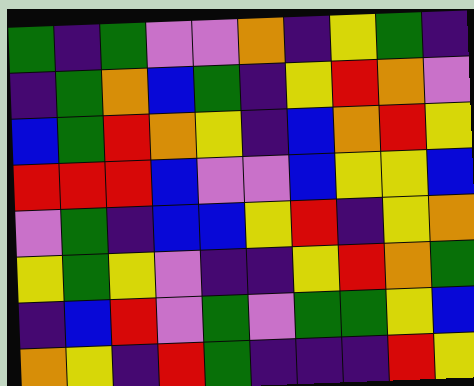[["green", "indigo", "green", "violet", "violet", "orange", "indigo", "yellow", "green", "indigo"], ["indigo", "green", "orange", "blue", "green", "indigo", "yellow", "red", "orange", "violet"], ["blue", "green", "red", "orange", "yellow", "indigo", "blue", "orange", "red", "yellow"], ["red", "red", "red", "blue", "violet", "violet", "blue", "yellow", "yellow", "blue"], ["violet", "green", "indigo", "blue", "blue", "yellow", "red", "indigo", "yellow", "orange"], ["yellow", "green", "yellow", "violet", "indigo", "indigo", "yellow", "red", "orange", "green"], ["indigo", "blue", "red", "violet", "green", "violet", "green", "green", "yellow", "blue"], ["orange", "yellow", "indigo", "red", "green", "indigo", "indigo", "indigo", "red", "yellow"]]